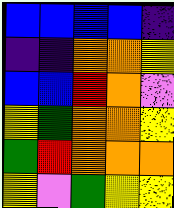[["blue", "blue", "blue", "blue", "indigo"], ["indigo", "indigo", "orange", "orange", "yellow"], ["blue", "blue", "red", "orange", "violet"], ["yellow", "green", "orange", "orange", "yellow"], ["green", "red", "orange", "orange", "orange"], ["yellow", "violet", "green", "yellow", "yellow"]]